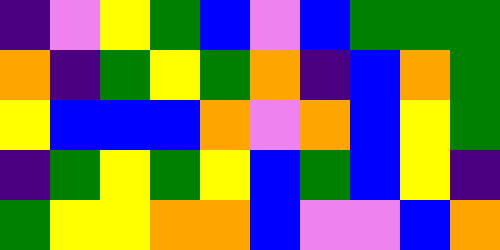[["indigo", "violet", "yellow", "green", "blue", "violet", "blue", "green", "green", "green"], ["orange", "indigo", "green", "yellow", "green", "orange", "indigo", "blue", "orange", "green"], ["yellow", "blue", "blue", "blue", "orange", "violet", "orange", "blue", "yellow", "green"], ["indigo", "green", "yellow", "green", "yellow", "blue", "green", "blue", "yellow", "indigo"], ["green", "yellow", "yellow", "orange", "orange", "blue", "violet", "violet", "blue", "orange"]]